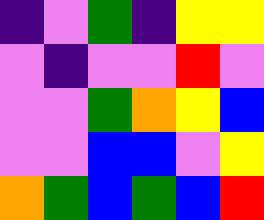[["indigo", "violet", "green", "indigo", "yellow", "yellow"], ["violet", "indigo", "violet", "violet", "red", "violet"], ["violet", "violet", "green", "orange", "yellow", "blue"], ["violet", "violet", "blue", "blue", "violet", "yellow"], ["orange", "green", "blue", "green", "blue", "red"]]